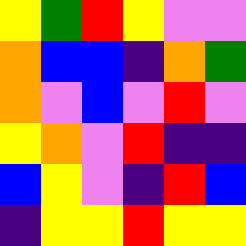[["yellow", "green", "red", "yellow", "violet", "violet"], ["orange", "blue", "blue", "indigo", "orange", "green"], ["orange", "violet", "blue", "violet", "red", "violet"], ["yellow", "orange", "violet", "red", "indigo", "indigo"], ["blue", "yellow", "violet", "indigo", "red", "blue"], ["indigo", "yellow", "yellow", "red", "yellow", "yellow"]]